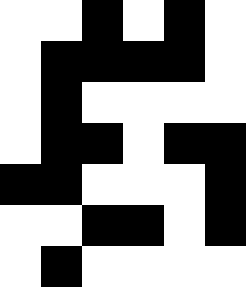[["white", "white", "black", "white", "black", "white"], ["white", "black", "black", "black", "black", "white"], ["white", "black", "white", "white", "white", "white"], ["white", "black", "black", "white", "black", "black"], ["black", "black", "white", "white", "white", "black"], ["white", "white", "black", "black", "white", "black"], ["white", "black", "white", "white", "white", "white"]]